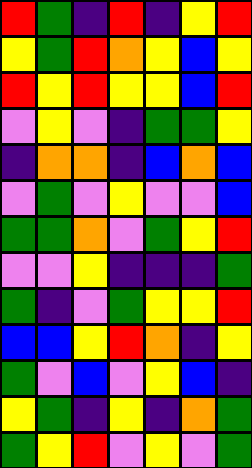[["red", "green", "indigo", "red", "indigo", "yellow", "red"], ["yellow", "green", "red", "orange", "yellow", "blue", "yellow"], ["red", "yellow", "red", "yellow", "yellow", "blue", "red"], ["violet", "yellow", "violet", "indigo", "green", "green", "yellow"], ["indigo", "orange", "orange", "indigo", "blue", "orange", "blue"], ["violet", "green", "violet", "yellow", "violet", "violet", "blue"], ["green", "green", "orange", "violet", "green", "yellow", "red"], ["violet", "violet", "yellow", "indigo", "indigo", "indigo", "green"], ["green", "indigo", "violet", "green", "yellow", "yellow", "red"], ["blue", "blue", "yellow", "red", "orange", "indigo", "yellow"], ["green", "violet", "blue", "violet", "yellow", "blue", "indigo"], ["yellow", "green", "indigo", "yellow", "indigo", "orange", "green"], ["green", "yellow", "red", "violet", "yellow", "violet", "green"]]